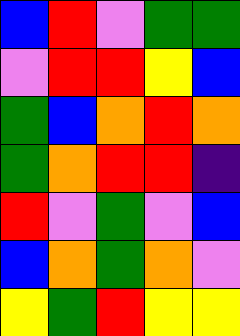[["blue", "red", "violet", "green", "green"], ["violet", "red", "red", "yellow", "blue"], ["green", "blue", "orange", "red", "orange"], ["green", "orange", "red", "red", "indigo"], ["red", "violet", "green", "violet", "blue"], ["blue", "orange", "green", "orange", "violet"], ["yellow", "green", "red", "yellow", "yellow"]]